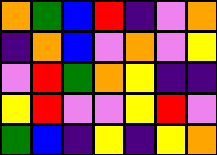[["orange", "green", "blue", "red", "indigo", "violet", "orange"], ["indigo", "orange", "blue", "violet", "orange", "violet", "yellow"], ["violet", "red", "green", "orange", "yellow", "indigo", "indigo"], ["yellow", "red", "violet", "violet", "yellow", "red", "violet"], ["green", "blue", "indigo", "yellow", "indigo", "yellow", "orange"]]